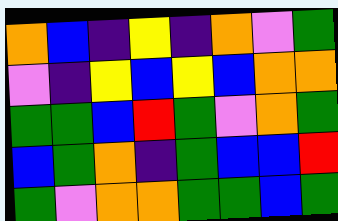[["orange", "blue", "indigo", "yellow", "indigo", "orange", "violet", "green"], ["violet", "indigo", "yellow", "blue", "yellow", "blue", "orange", "orange"], ["green", "green", "blue", "red", "green", "violet", "orange", "green"], ["blue", "green", "orange", "indigo", "green", "blue", "blue", "red"], ["green", "violet", "orange", "orange", "green", "green", "blue", "green"]]